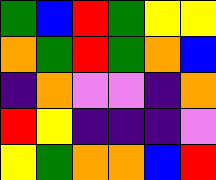[["green", "blue", "red", "green", "yellow", "yellow"], ["orange", "green", "red", "green", "orange", "blue"], ["indigo", "orange", "violet", "violet", "indigo", "orange"], ["red", "yellow", "indigo", "indigo", "indigo", "violet"], ["yellow", "green", "orange", "orange", "blue", "red"]]